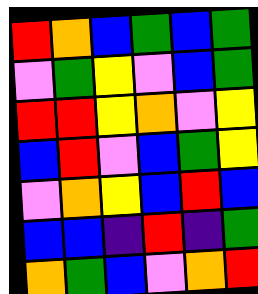[["red", "orange", "blue", "green", "blue", "green"], ["violet", "green", "yellow", "violet", "blue", "green"], ["red", "red", "yellow", "orange", "violet", "yellow"], ["blue", "red", "violet", "blue", "green", "yellow"], ["violet", "orange", "yellow", "blue", "red", "blue"], ["blue", "blue", "indigo", "red", "indigo", "green"], ["orange", "green", "blue", "violet", "orange", "red"]]